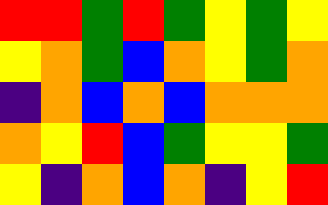[["red", "red", "green", "red", "green", "yellow", "green", "yellow"], ["yellow", "orange", "green", "blue", "orange", "yellow", "green", "orange"], ["indigo", "orange", "blue", "orange", "blue", "orange", "orange", "orange"], ["orange", "yellow", "red", "blue", "green", "yellow", "yellow", "green"], ["yellow", "indigo", "orange", "blue", "orange", "indigo", "yellow", "red"]]